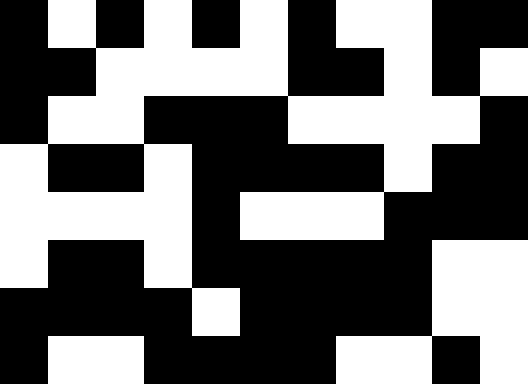[["black", "white", "black", "white", "black", "white", "black", "white", "white", "black", "black"], ["black", "black", "white", "white", "white", "white", "black", "black", "white", "black", "white"], ["black", "white", "white", "black", "black", "black", "white", "white", "white", "white", "black"], ["white", "black", "black", "white", "black", "black", "black", "black", "white", "black", "black"], ["white", "white", "white", "white", "black", "white", "white", "white", "black", "black", "black"], ["white", "black", "black", "white", "black", "black", "black", "black", "black", "white", "white"], ["black", "black", "black", "black", "white", "black", "black", "black", "black", "white", "white"], ["black", "white", "white", "black", "black", "black", "black", "white", "white", "black", "white"]]